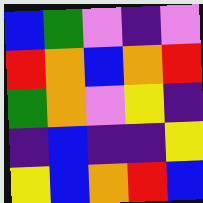[["blue", "green", "violet", "indigo", "violet"], ["red", "orange", "blue", "orange", "red"], ["green", "orange", "violet", "yellow", "indigo"], ["indigo", "blue", "indigo", "indigo", "yellow"], ["yellow", "blue", "orange", "red", "blue"]]